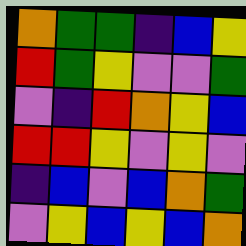[["orange", "green", "green", "indigo", "blue", "yellow"], ["red", "green", "yellow", "violet", "violet", "green"], ["violet", "indigo", "red", "orange", "yellow", "blue"], ["red", "red", "yellow", "violet", "yellow", "violet"], ["indigo", "blue", "violet", "blue", "orange", "green"], ["violet", "yellow", "blue", "yellow", "blue", "orange"]]